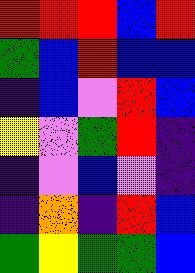[["red", "red", "red", "blue", "red"], ["green", "blue", "red", "blue", "blue"], ["indigo", "blue", "violet", "red", "blue"], ["yellow", "violet", "green", "red", "indigo"], ["indigo", "violet", "blue", "violet", "indigo"], ["indigo", "orange", "indigo", "red", "blue"], ["green", "yellow", "green", "green", "blue"]]